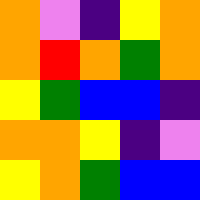[["orange", "violet", "indigo", "yellow", "orange"], ["orange", "red", "orange", "green", "orange"], ["yellow", "green", "blue", "blue", "indigo"], ["orange", "orange", "yellow", "indigo", "violet"], ["yellow", "orange", "green", "blue", "blue"]]